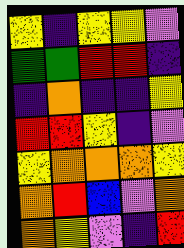[["yellow", "indigo", "yellow", "yellow", "violet"], ["green", "green", "red", "red", "indigo"], ["indigo", "orange", "indigo", "indigo", "yellow"], ["red", "red", "yellow", "indigo", "violet"], ["yellow", "orange", "orange", "orange", "yellow"], ["orange", "red", "blue", "violet", "orange"], ["orange", "yellow", "violet", "indigo", "red"]]